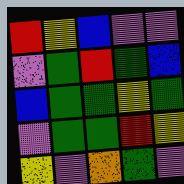[["red", "yellow", "blue", "violet", "violet"], ["violet", "green", "red", "green", "blue"], ["blue", "green", "green", "yellow", "green"], ["violet", "green", "green", "red", "yellow"], ["yellow", "violet", "orange", "green", "violet"]]